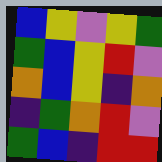[["blue", "yellow", "violet", "yellow", "green"], ["green", "blue", "yellow", "red", "violet"], ["orange", "blue", "yellow", "indigo", "orange"], ["indigo", "green", "orange", "red", "violet"], ["green", "blue", "indigo", "red", "red"]]